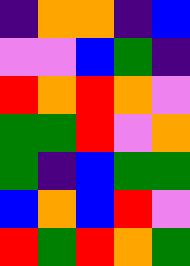[["indigo", "orange", "orange", "indigo", "blue"], ["violet", "violet", "blue", "green", "indigo"], ["red", "orange", "red", "orange", "violet"], ["green", "green", "red", "violet", "orange"], ["green", "indigo", "blue", "green", "green"], ["blue", "orange", "blue", "red", "violet"], ["red", "green", "red", "orange", "green"]]